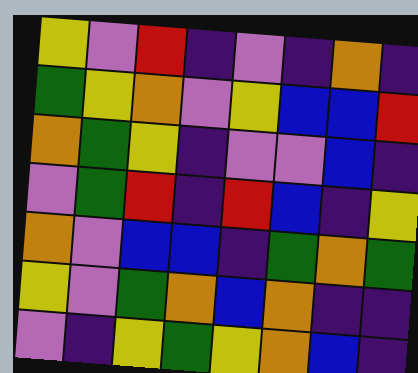[["yellow", "violet", "red", "indigo", "violet", "indigo", "orange", "indigo"], ["green", "yellow", "orange", "violet", "yellow", "blue", "blue", "red"], ["orange", "green", "yellow", "indigo", "violet", "violet", "blue", "indigo"], ["violet", "green", "red", "indigo", "red", "blue", "indigo", "yellow"], ["orange", "violet", "blue", "blue", "indigo", "green", "orange", "green"], ["yellow", "violet", "green", "orange", "blue", "orange", "indigo", "indigo"], ["violet", "indigo", "yellow", "green", "yellow", "orange", "blue", "indigo"]]